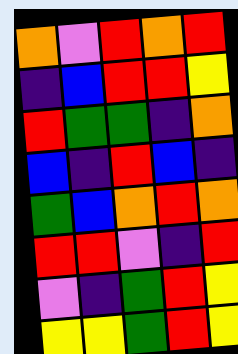[["orange", "violet", "red", "orange", "red"], ["indigo", "blue", "red", "red", "yellow"], ["red", "green", "green", "indigo", "orange"], ["blue", "indigo", "red", "blue", "indigo"], ["green", "blue", "orange", "red", "orange"], ["red", "red", "violet", "indigo", "red"], ["violet", "indigo", "green", "red", "yellow"], ["yellow", "yellow", "green", "red", "yellow"]]